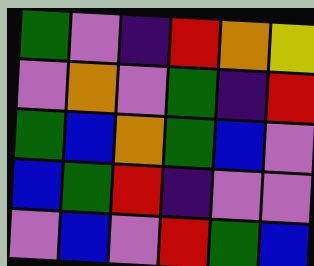[["green", "violet", "indigo", "red", "orange", "yellow"], ["violet", "orange", "violet", "green", "indigo", "red"], ["green", "blue", "orange", "green", "blue", "violet"], ["blue", "green", "red", "indigo", "violet", "violet"], ["violet", "blue", "violet", "red", "green", "blue"]]